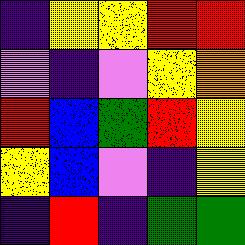[["indigo", "yellow", "yellow", "red", "red"], ["violet", "indigo", "violet", "yellow", "orange"], ["red", "blue", "green", "red", "yellow"], ["yellow", "blue", "violet", "indigo", "yellow"], ["indigo", "red", "indigo", "green", "green"]]